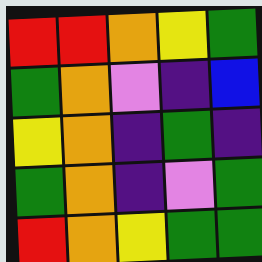[["red", "red", "orange", "yellow", "green"], ["green", "orange", "violet", "indigo", "blue"], ["yellow", "orange", "indigo", "green", "indigo"], ["green", "orange", "indigo", "violet", "green"], ["red", "orange", "yellow", "green", "green"]]